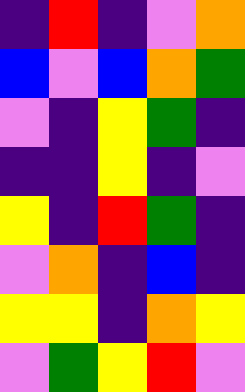[["indigo", "red", "indigo", "violet", "orange"], ["blue", "violet", "blue", "orange", "green"], ["violet", "indigo", "yellow", "green", "indigo"], ["indigo", "indigo", "yellow", "indigo", "violet"], ["yellow", "indigo", "red", "green", "indigo"], ["violet", "orange", "indigo", "blue", "indigo"], ["yellow", "yellow", "indigo", "orange", "yellow"], ["violet", "green", "yellow", "red", "violet"]]